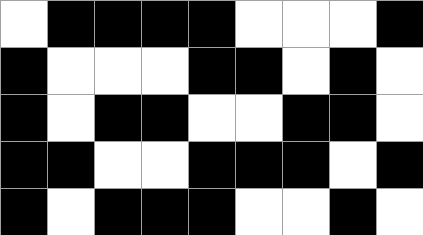[["white", "black", "black", "black", "black", "white", "white", "white", "black"], ["black", "white", "white", "white", "black", "black", "white", "black", "white"], ["black", "white", "black", "black", "white", "white", "black", "black", "white"], ["black", "black", "white", "white", "black", "black", "black", "white", "black"], ["black", "white", "black", "black", "black", "white", "white", "black", "white"]]